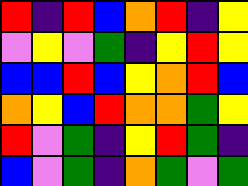[["red", "indigo", "red", "blue", "orange", "red", "indigo", "yellow"], ["violet", "yellow", "violet", "green", "indigo", "yellow", "red", "yellow"], ["blue", "blue", "red", "blue", "yellow", "orange", "red", "blue"], ["orange", "yellow", "blue", "red", "orange", "orange", "green", "yellow"], ["red", "violet", "green", "indigo", "yellow", "red", "green", "indigo"], ["blue", "violet", "green", "indigo", "orange", "green", "violet", "green"]]